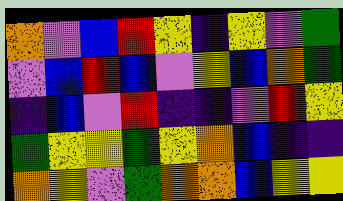[["orange", "violet", "blue", "red", "yellow", "indigo", "yellow", "violet", "green"], ["violet", "blue", "red", "blue", "violet", "yellow", "blue", "orange", "green"], ["indigo", "blue", "violet", "red", "indigo", "indigo", "violet", "red", "yellow"], ["green", "yellow", "yellow", "green", "yellow", "orange", "blue", "indigo", "indigo"], ["orange", "yellow", "violet", "green", "orange", "orange", "blue", "yellow", "yellow"]]